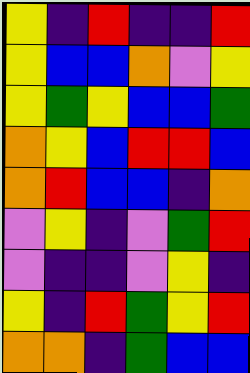[["yellow", "indigo", "red", "indigo", "indigo", "red"], ["yellow", "blue", "blue", "orange", "violet", "yellow"], ["yellow", "green", "yellow", "blue", "blue", "green"], ["orange", "yellow", "blue", "red", "red", "blue"], ["orange", "red", "blue", "blue", "indigo", "orange"], ["violet", "yellow", "indigo", "violet", "green", "red"], ["violet", "indigo", "indigo", "violet", "yellow", "indigo"], ["yellow", "indigo", "red", "green", "yellow", "red"], ["orange", "orange", "indigo", "green", "blue", "blue"]]